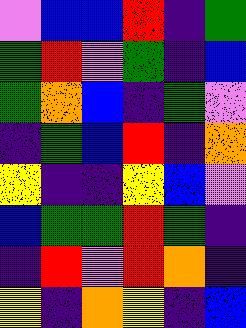[["violet", "blue", "blue", "red", "indigo", "green"], ["green", "red", "violet", "green", "indigo", "blue"], ["green", "orange", "blue", "indigo", "green", "violet"], ["indigo", "green", "blue", "red", "indigo", "orange"], ["yellow", "indigo", "indigo", "yellow", "blue", "violet"], ["blue", "green", "green", "red", "green", "indigo"], ["indigo", "red", "violet", "red", "orange", "indigo"], ["yellow", "indigo", "orange", "yellow", "indigo", "blue"]]